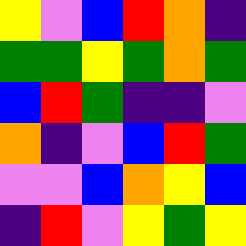[["yellow", "violet", "blue", "red", "orange", "indigo"], ["green", "green", "yellow", "green", "orange", "green"], ["blue", "red", "green", "indigo", "indigo", "violet"], ["orange", "indigo", "violet", "blue", "red", "green"], ["violet", "violet", "blue", "orange", "yellow", "blue"], ["indigo", "red", "violet", "yellow", "green", "yellow"]]